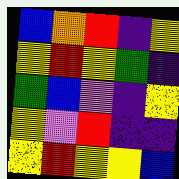[["blue", "orange", "red", "indigo", "yellow"], ["yellow", "red", "yellow", "green", "indigo"], ["green", "blue", "violet", "indigo", "yellow"], ["yellow", "violet", "red", "indigo", "indigo"], ["yellow", "red", "yellow", "yellow", "blue"]]